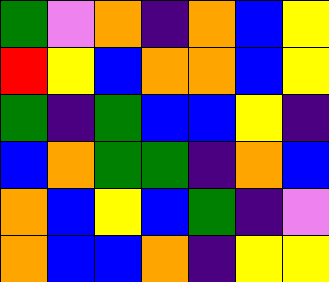[["green", "violet", "orange", "indigo", "orange", "blue", "yellow"], ["red", "yellow", "blue", "orange", "orange", "blue", "yellow"], ["green", "indigo", "green", "blue", "blue", "yellow", "indigo"], ["blue", "orange", "green", "green", "indigo", "orange", "blue"], ["orange", "blue", "yellow", "blue", "green", "indigo", "violet"], ["orange", "blue", "blue", "orange", "indigo", "yellow", "yellow"]]